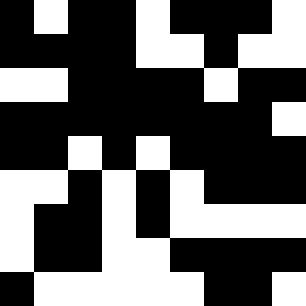[["black", "white", "black", "black", "white", "black", "black", "black", "white"], ["black", "black", "black", "black", "white", "white", "black", "white", "white"], ["white", "white", "black", "black", "black", "black", "white", "black", "black"], ["black", "black", "black", "black", "black", "black", "black", "black", "white"], ["black", "black", "white", "black", "white", "black", "black", "black", "black"], ["white", "white", "black", "white", "black", "white", "black", "black", "black"], ["white", "black", "black", "white", "black", "white", "white", "white", "white"], ["white", "black", "black", "white", "white", "black", "black", "black", "black"], ["black", "white", "white", "white", "white", "white", "black", "black", "white"]]